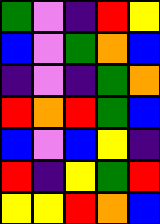[["green", "violet", "indigo", "red", "yellow"], ["blue", "violet", "green", "orange", "blue"], ["indigo", "violet", "indigo", "green", "orange"], ["red", "orange", "red", "green", "blue"], ["blue", "violet", "blue", "yellow", "indigo"], ["red", "indigo", "yellow", "green", "red"], ["yellow", "yellow", "red", "orange", "blue"]]